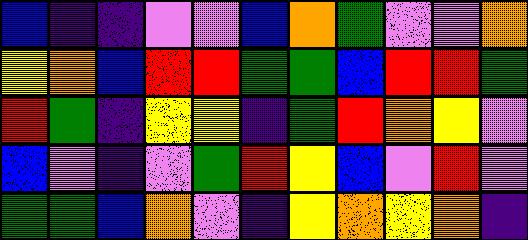[["blue", "indigo", "indigo", "violet", "violet", "blue", "orange", "green", "violet", "violet", "orange"], ["yellow", "orange", "blue", "red", "red", "green", "green", "blue", "red", "red", "green"], ["red", "green", "indigo", "yellow", "yellow", "indigo", "green", "red", "orange", "yellow", "violet"], ["blue", "violet", "indigo", "violet", "green", "red", "yellow", "blue", "violet", "red", "violet"], ["green", "green", "blue", "orange", "violet", "indigo", "yellow", "orange", "yellow", "orange", "indigo"]]